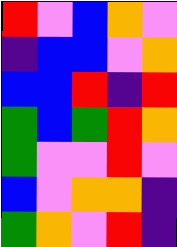[["red", "violet", "blue", "orange", "violet"], ["indigo", "blue", "blue", "violet", "orange"], ["blue", "blue", "red", "indigo", "red"], ["green", "blue", "green", "red", "orange"], ["green", "violet", "violet", "red", "violet"], ["blue", "violet", "orange", "orange", "indigo"], ["green", "orange", "violet", "red", "indigo"]]